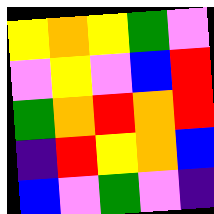[["yellow", "orange", "yellow", "green", "violet"], ["violet", "yellow", "violet", "blue", "red"], ["green", "orange", "red", "orange", "red"], ["indigo", "red", "yellow", "orange", "blue"], ["blue", "violet", "green", "violet", "indigo"]]